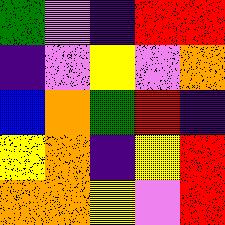[["green", "violet", "indigo", "red", "red"], ["indigo", "violet", "yellow", "violet", "orange"], ["blue", "orange", "green", "red", "indigo"], ["yellow", "orange", "indigo", "yellow", "red"], ["orange", "orange", "yellow", "violet", "red"]]